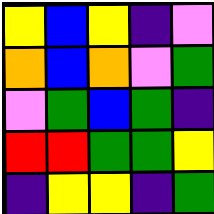[["yellow", "blue", "yellow", "indigo", "violet"], ["orange", "blue", "orange", "violet", "green"], ["violet", "green", "blue", "green", "indigo"], ["red", "red", "green", "green", "yellow"], ["indigo", "yellow", "yellow", "indigo", "green"]]